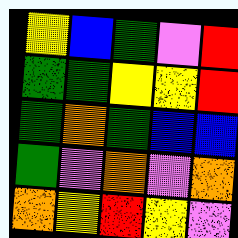[["yellow", "blue", "green", "violet", "red"], ["green", "green", "yellow", "yellow", "red"], ["green", "orange", "green", "blue", "blue"], ["green", "violet", "orange", "violet", "orange"], ["orange", "yellow", "red", "yellow", "violet"]]